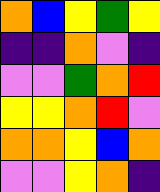[["orange", "blue", "yellow", "green", "yellow"], ["indigo", "indigo", "orange", "violet", "indigo"], ["violet", "violet", "green", "orange", "red"], ["yellow", "yellow", "orange", "red", "violet"], ["orange", "orange", "yellow", "blue", "orange"], ["violet", "violet", "yellow", "orange", "indigo"]]